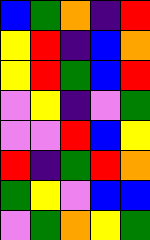[["blue", "green", "orange", "indigo", "red"], ["yellow", "red", "indigo", "blue", "orange"], ["yellow", "red", "green", "blue", "red"], ["violet", "yellow", "indigo", "violet", "green"], ["violet", "violet", "red", "blue", "yellow"], ["red", "indigo", "green", "red", "orange"], ["green", "yellow", "violet", "blue", "blue"], ["violet", "green", "orange", "yellow", "green"]]